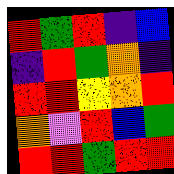[["red", "green", "red", "indigo", "blue"], ["indigo", "red", "green", "orange", "indigo"], ["red", "red", "yellow", "orange", "red"], ["orange", "violet", "red", "blue", "green"], ["red", "red", "green", "red", "red"]]